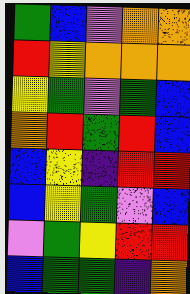[["green", "blue", "violet", "orange", "orange"], ["red", "yellow", "orange", "orange", "orange"], ["yellow", "green", "violet", "green", "blue"], ["orange", "red", "green", "red", "blue"], ["blue", "yellow", "indigo", "red", "red"], ["blue", "yellow", "green", "violet", "blue"], ["violet", "green", "yellow", "red", "red"], ["blue", "green", "green", "indigo", "orange"]]